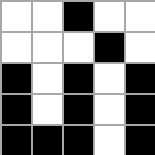[["white", "white", "black", "white", "white"], ["white", "white", "white", "black", "white"], ["black", "white", "black", "white", "black"], ["black", "white", "black", "white", "black"], ["black", "black", "black", "white", "black"]]